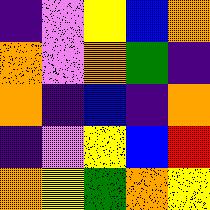[["indigo", "violet", "yellow", "blue", "orange"], ["orange", "violet", "orange", "green", "indigo"], ["orange", "indigo", "blue", "indigo", "orange"], ["indigo", "violet", "yellow", "blue", "red"], ["orange", "yellow", "green", "orange", "yellow"]]